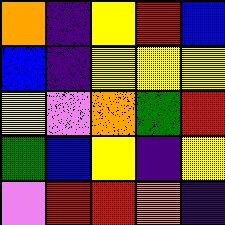[["orange", "indigo", "yellow", "red", "blue"], ["blue", "indigo", "yellow", "yellow", "yellow"], ["yellow", "violet", "orange", "green", "red"], ["green", "blue", "yellow", "indigo", "yellow"], ["violet", "red", "red", "orange", "indigo"]]